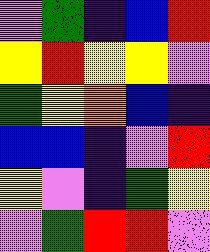[["violet", "green", "indigo", "blue", "red"], ["yellow", "red", "yellow", "yellow", "violet"], ["green", "yellow", "orange", "blue", "indigo"], ["blue", "blue", "indigo", "violet", "red"], ["yellow", "violet", "indigo", "green", "yellow"], ["violet", "green", "red", "red", "violet"]]